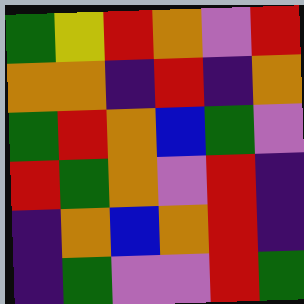[["green", "yellow", "red", "orange", "violet", "red"], ["orange", "orange", "indigo", "red", "indigo", "orange"], ["green", "red", "orange", "blue", "green", "violet"], ["red", "green", "orange", "violet", "red", "indigo"], ["indigo", "orange", "blue", "orange", "red", "indigo"], ["indigo", "green", "violet", "violet", "red", "green"]]